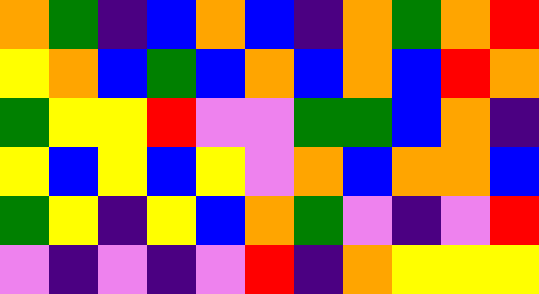[["orange", "green", "indigo", "blue", "orange", "blue", "indigo", "orange", "green", "orange", "red"], ["yellow", "orange", "blue", "green", "blue", "orange", "blue", "orange", "blue", "red", "orange"], ["green", "yellow", "yellow", "red", "violet", "violet", "green", "green", "blue", "orange", "indigo"], ["yellow", "blue", "yellow", "blue", "yellow", "violet", "orange", "blue", "orange", "orange", "blue"], ["green", "yellow", "indigo", "yellow", "blue", "orange", "green", "violet", "indigo", "violet", "red"], ["violet", "indigo", "violet", "indigo", "violet", "red", "indigo", "orange", "yellow", "yellow", "yellow"]]